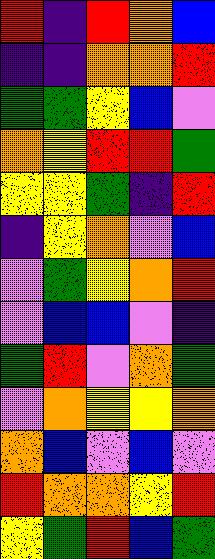[["red", "indigo", "red", "orange", "blue"], ["indigo", "indigo", "orange", "orange", "red"], ["green", "green", "yellow", "blue", "violet"], ["orange", "yellow", "red", "red", "green"], ["yellow", "yellow", "green", "indigo", "red"], ["indigo", "yellow", "orange", "violet", "blue"], ["violet", "green", "yellow", "orange", "red"], ["violet", "blue", "blue", "violet", "indigo"], ["green", "red", "violet", "orange", "green"], ["violet", "orange", "yellow", "yellow", "orange"], ["orange", "blue", "violet", "blue", "violet"], ["red", "orange", "orange", "yellow", "red"], ["yellow", "green", "red", "blue", "green"]]